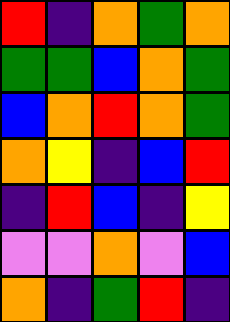[["red", "indigo", "orange", "green", "orange"], ["green", "green", "blue", "orange", "green"], ["blue", "orange", "red", "orange", "green"], ["orange", "yellow", "indigo", "blue", "red"], ["indigo", "red", "blue", "indigo", "yellow"], ["violet", "violet", "orange", "violet", "blue"], ["orange", "indigo", "green", "red", "indigo"]]